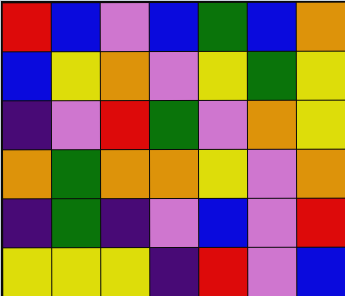[["red", "blue", "violet", "blue", "green", "blue", "orange"], ["blue", "yellow", "orange", "violet", "yellow", "green", "yellow"], ["indigo", "violet", "red", "green", "violet", "orange", "yellow"], ["orange", "green", "orange", "orange", "yellow", "violet", "orange"], ["indigo", "green", "indigo", "violet", "blue", "violet", "red"], ["yellow", "yellow", "yellow", "indigo", "red", "violet", "blue"]]